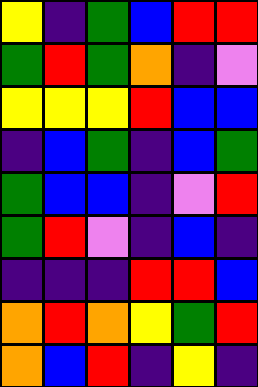[["yellow", "indigo", "green", "blue", "red", "red"], ["green", "red", "green", "orange", "indigo", "violet"], ["yellow", "yellow", "yellow", "red", "blue", "blue"], ["indigo", "blue", "green", "indigo", "blue", "green"], ["green", "blue", "blue", "indigo", "violet", "red"], ["green", "red", "violet", "indigo", "blue", "indigo"], ["indigo", "indigo", "indigo", "red", "red", "blue"], ["orange", "red", "orange", "yellow", "green", "red"], ["orange", "blue", "red", "indigo", "yellow", "indigo"]]